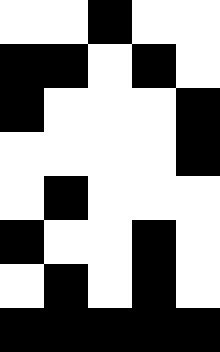[["white", "white", "black", "white", "white"], ["black", "black", "white", "black", "white"], ["black", "white", "white", "white", "black"], ["white", "white", "white", "white", "black"], ["white", "black", "white", "white", "white"], ["black", "white", "white", "black", "white"], ["white", "black", "white", "black", "white"], ["black", "black", "black", "black", "black"]]